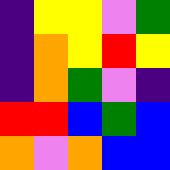[["indigo", "yellow", "yellow", "violet", "green"], ["indigo", "orange", "yellow", "red", "yellow"], ["indigo", "orange", "green", "violet", "indigo"], ["red", "red", "blue", "green", "blue"], ["orange", "violet", "orange", "blue", "blue"]]